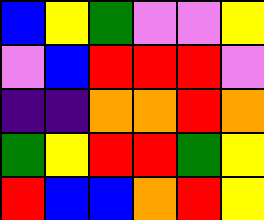[["blue", "yellow", "green", "violet", "violet", "yellow"], ["violet", "blue", "red", "red", "red", "violet"], ["indigo", "indigo", "orange", "orange", "red", "orange"], ["green", "yellow", "red", "red", "green", "yellow"], ["red", "blue", "blue", "orange", "red", "yellow"]]